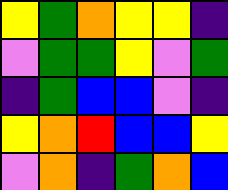[["yellow", "green", "orange", "yellow", "yellow", "indigo"], ["violet", "green", "green", "yellow", "violet", "green"], ["indigo", "green", "blue", "blue", "violet", "indigo"], ["yellow", "orange", "red", "blue", "blue", "yellow"], ["violet", "orange", "indigo", "green", "orange", "blue"]]